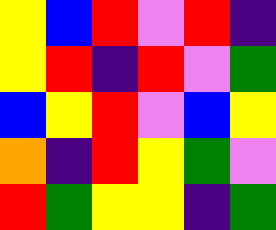[["yellow", "blue", "red", "violet", "red", "indigo"], ["yellow", "red", "indigo", "red", "violet", "green"], ["blue", "yellow", "red", "violet", "blue", "yellow"], ["orange", "indigo", "red", "yellow", "green", "violet"], ["red", "green", "yellow", "yellow", "indigo", "green"]]